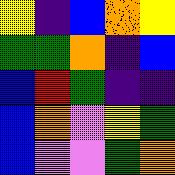[["yellow", "indigo", "blue", "orange", "yellow"], ["green", "green", "orange", "indigo", "blue"], ["blue", "red", "green", "indigo", "indigo"], ["blue", "orange", "violet", "yellow", "green"], ["blue", "violet", "violet", "green", "orange"]]